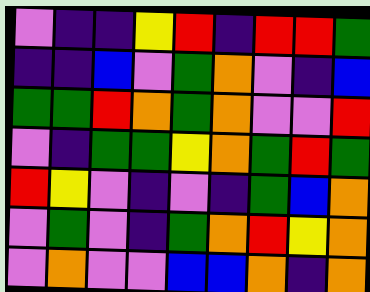[["violet", "indigo", "indigo", "yellow", "red", "indigo", "red", "red", "green"], ["indigo", "indigo", "blue", "violet", "green", "orange", "violet", "indigo", "blue"], ["green", "green", "red", "orange", "green", "orange", "violet", "violet", "red"], ["violet", "indigo", "green", "green", "yellow", "orange", "green", "red", "green"], ["red", "yellow", "violet", "indigo", "violet", "indigo", "green", "blue", "orange"], ["violet", "green", "violet", "indigo", "green", "orange", "red", "yellow", "orange"], ["violet", "orange", "violet", "violet", "blue", "blue", "orange", "indigo", "orange"]]